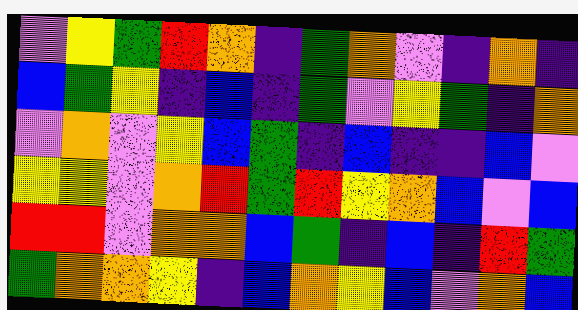[["violet", "yellow", "green", "red", "orange", "indigo", "green", "orange", "violet", "indigo", "orange", "indigo"], ["blue", "green", "yellow", "indigo", "blue", "indigo", "green", "violet", "yellow", "green", "indigo", "orange"], ["violet", "orange", "violet", "yellow", "blue", "green", "indigo", "blue", "indigo", "indigo", "blue", "violet"], ["yellow", "yellow", "violet", "orange", "red", "green", "red", "yellow", "orange", "blue", "violet", "blue"], ["red", "red", "violet", "orange", "orange", "blue", "green", "indigo", "blue", "indigo", "red", "green"], ["green", "orange", "orange", "yellow", "indigo", "blue", "orange", "yellow", "blue", "violet", "orange", "blue"]]